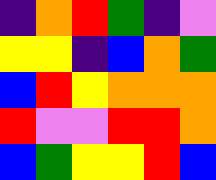[["indigo", "orange", "red", "green", "indigo", "violet"], ["yellow", "yellow", "indigo", "blue", "orange", "green"], ["blue", "red", "yellow", "orange", "orange", "orange"], ["red", "violet", "violet", "red", "red", "orange"], ["blue", "green", "yellow", "yellow", "red", "blue"]]